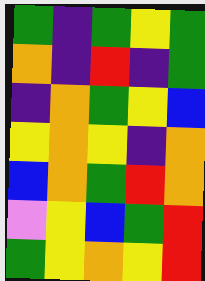[["green", "indigo", "green", "yellow", "green"], ["orange", "indigo", "red", "indigo", "green"], ["indigo", "orange", "green", "yellow", "blue"], ["yellow", "orange", "yellow", "indigo", "orange"], ["blue", "orange", "green", "red", "orange"], ["violet", "yellow", "blue", "green", "red"], ["green", "yellow", "orange", "yellow", "red"]]